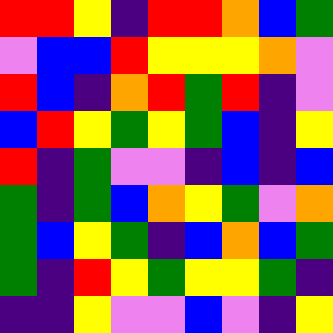[["red", "red", "yellow", "indigo", "red", "red", "orange", "blue", "green"], ["violet", "blue", "blue", "red", "yellow", "yellow", "yellow", "orange", "violet"], ["red", "blue", "indigo", "orange", "red", "green", "red", "indigo", "violet"], ["blue", "red", "yellow", "green", "yellow", "green", "blue", "indigo", "yellow"], ["red", "indigo", "green", "violet", "violet", "indigo", "blue", "indigo", "blue"], ["green", "indigo", "green", "blue", "orange", "yellow", "green", "violet", "orange"], ["green", "blue", "yellow", "green", "indigo", "blue", "orange", "blue", "green"], ["green", "indigo", "red", "yellow", "green", "yellow", "yellow", "green", "indigo"], ["indigo", "indigo", "yellow", "violet", "violet", "blue", "violet", "indigo", "yellow"]]